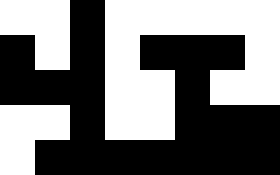[["white", "white", "black", "white", "white", "white", "white", "white"], ["black", "white", "black", "white", "black", "black", "black", "white"], ["black", "black", "black", "white", "white", "black", "white", "white"], ["white", "white", "black", "white", "white", "black", "black", "black"], ["white", "black", "black", "black", "black", "black", "black", "black"]]